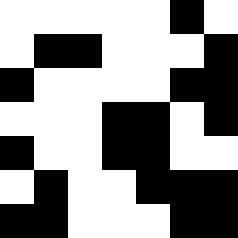[["white", "white", "white", "white", "white", "black", "white"], ["white", "black", "black", "white", "white", "white", "black"], ["black", "white", "white", "white", "white", "black", "black"], ["white", "white", "white", "black", "black", "white", "black"], ["black", "white", "white", "black", "black", "white", "white"], ["white", "black", "white", "white", "black", "black", "black"], ["black", "black", "white", "white", "white", "black", "black"]]